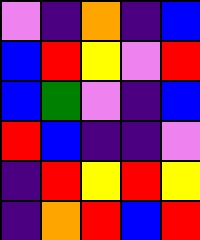[["violet", "indigo", "orange", "indigo", "blue"], ["blue", "red", "yellow", "violet", "red"], ["blue", "green", "violet", "indigo", "blue"], ["red", "blue", "indigo", "indigo", "violet"], ["indigo", "red", "yellow", "red", "yellow"], ["indigo", "orange", "red", "blue", "red"]]